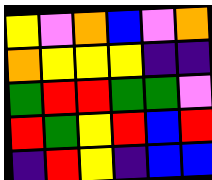[["yellow", "violet", "orange", "blue", "violet", "orange"], ["orange", "yellow", "yellow", "yellow", "indigo", "indigo"], ["green", "red", "red", "green", "green", "violet"], ["red", "green", "yellow", "red", "blue", "red"], ["indigo", "red", "yellow", "indigo", "blue", "blue"]]